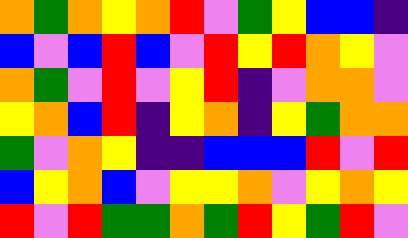[["orange", "green", "orange", "yellow", "orange", "red", "violet", "green", "yellow", "blue", "blue", "indigo"], ["blue", "violet", "blue", "red", "blue", "violet", "red", "yellow", "red", "orange", "yellow", "violet"], ["orange", "green", "violet", "red", "violet", "yellow", "red", "indigo", "violet", "orange", "orange", "violet"], ["yellow", "orange", "blue", "red", "indigo", "yellow", "orange", "indigo", "yellow", "green", "orange", "orange"], ["green", "violet", "orange", "yellow", "indigo", "indigo", "blue", "blue", "blue", "red", "violet", "red"], ["blue", "yellow", "orange", "blue", "violet", "yellow", "yellow", "orange", "violet", "yellow", "orange", "yellow"], ["red", "violet", "red", "green", "green", "orange", "green", "red", "yellow", "green", "red", "violet"]]